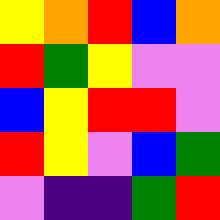[["yellow", "orange", "red", "blue", "orange"], ["red", "green", "yellow", "violet", "violet"], ["blue", "yellow", "red", "red", "violet"], ["red", "yellow", "violet", "blue", "green"], ["violet", "indigo", "indigo", "green", "red"]]